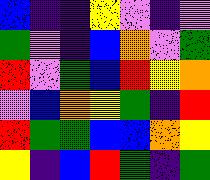[["blue", "indigo", "indigo", "yellow", "violet", "indigo", "violet"], ["green", "violet", "indigo", "blue", "orange", "violet", "green"], ["red", "violet", "green", "blue", "red", "yellow", "orange"], ["violet", "blue", "orange", "yellow", "green", "indigo", "red"], ["red", "green", "green", "blue", "blue", "orange", "yellow"], ["yellow", "indigo", "blue", "red", "green", "indigo", "green"]]